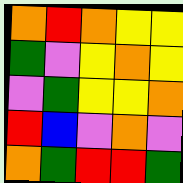[["orange", "red", "orange", "yellow", "yellow"], ["green", "violet", "yellow", "orange", "yellow"], ["violet", "green", "yellow", "yellow", "orange"], ["red", "blue", "violet", "orange", "violet"], ["orange", "green", "red", "red", "green"]]